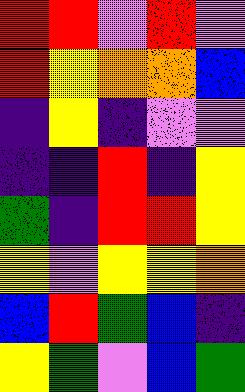[["red", "red", "violet", "red", "violet"], ["red", "yellow", "orange", "orange", "blue"], ["indigo", "yellow", "indigo", "violet", "violet"], ["indigo", "indigo", "red", "indigo", "yellow"], ["green", "indigo", "red", "red", "yellow"], ["yellow", "violet", "yellow", "yellow", "orange"], ["blue", "red", "green", "blue", "indigo"], ["yellow", "green", "violet", "blue", "green"]]